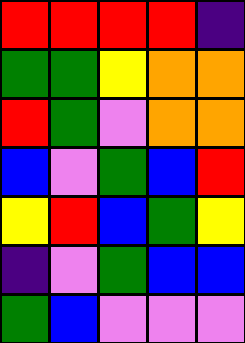[["red", "red", "red", "red", "indigo"], ["green", "green", "yellow", "orange", "orange"], ["red", "green", "violet", "orange", "orange"], ["blue", "violet", "green", "blue", "red"], ["yellow", "red", "blue", "green", "yellow"], ["indigo", "violet", "green", "blue", "blue"], ["green", "blue", "violet", "violet", "violet"]]